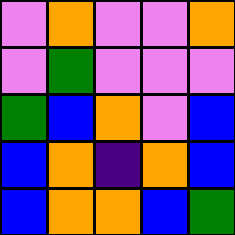[["violet", "orange", "violet", "violet", "orange"], ["violet", "green", "violet", "violet", "violet"], ["green", "blue", "orange", "violet", "blue"], ["blue", "orange", "indigo", "orange", "blue"], ["blue", "orange", "orange", "blue", "green"]]